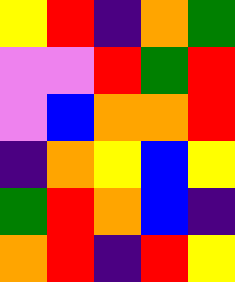[["yellow", "red", "indigo", "orange", "green"], ["violet", "violet", "red", "green", "red"], ["violet", "blue", "orange", "orange", "red"], ["indigo", "orange", "yellow", "blue", "yellow"], ["green", "red", "orange", "blue", "indigo"], ["orange", "red", "indigo", "red", "yellow"]]